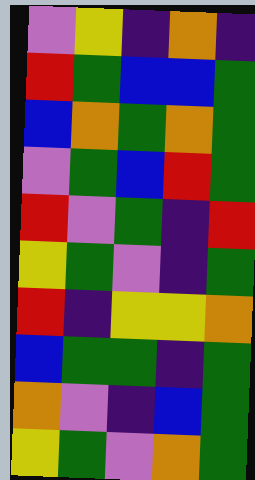[["violet", "yellow", "indigo", "orange", "indigo"], ["red", "green", "blue", "blue", "green"], ["blue", "orange", "green", "orange", "green"], ["violet", "green", "blue", "red", "green"], ["red", "violet", "green", "indigo", "red"], ["yellow", "green", "violet", "indigo", "green"], ["red", "indigo", "yellow", "yellow", "orange"], ["blue", "green", "green", "indigo", "green"], ["orange", "violet", "indigo", "blue", "green"], ["yellow", "green", "violet", "orange", "green"]]